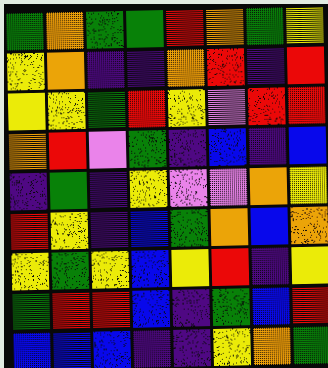[["green", "orange", "green", "green", "red", "orange", "green", "yellow"], ["yellow", "orange", "indigo", "indigo", "orange", "red", "indigo", "red"], ["yellow", "yellow", "green", "red", "yellow", "violet", "red", "red"], ["orange", "red", "violet", "green", "indigo", "blue", "indigo", "blue"], ["indigo", "green", "indigo", "yellow", "violet", "violet", "orange", "yellow"], ["red", "yellow", "indigo", "blue", "green", "orange", "blue", "orange"], ["yellow", "green", "yellow", "blue", "yellow", "red", "indigo", "yellow"], ["green", "red", "red", "blue", "indigo", "green", "blue", "red"], ["blue", "blue", "blue", "indigo", "indigo", "yellow", "orange", "green"]]